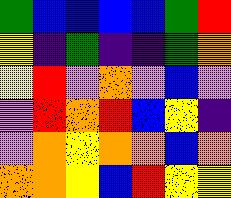[["green", "blue", "blue", "blue", "blue", "green", "red"], ["yellow", "indigo", "green", "indigo", "indigo", "green", "orange"], ["yellow", "red", "violet", "orange", "violet", "blue", "violet"], ["violet", "red", "orange", "red", "blue", "yellow", "indigo"], ["violet", "orange", "yellow", "orange", "orange", "blue", "orange"], ["orange", "orange", "yellow", "blue", "red", "yellow", "yellow"]]